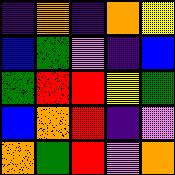[["indigo", "orange", "indigo", "orange", "yellow"], ["blue", "green", "violet", "indigo", "blue"], ["green", "red", "red", "yellow", "green"], ["blue", "orange", "red", "indigo", "violet"], ["orange", "green", "red", "violet", "orange"]]